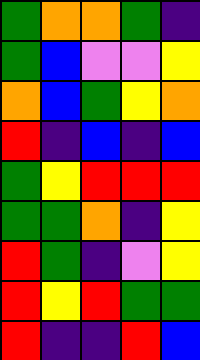[["green", "orange", "orange", "green", "indigo"], ["green", "blue", "violet", "violet", "yellow"], ["orange", "blue", "green", "yellow", "orange"], ["red", "indigo", "blue", "indigo", "blue"], ["green", "yellow", "red", "red", "red"], ["green", "green", "orange", "indigo", "yellow"], ["red", "green", "indigo", "violet", "yellow"], ["red", "yellow", "red", "green", "green"], ["red", "indigo", "indigo", "red", "blue"]]